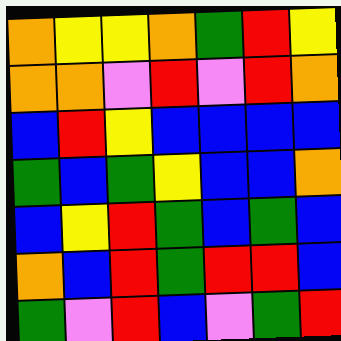[["orange", "yellow", "yellow", "orange", "green", "red", "yellow"], ["orange", "orange", "violet", "red", "violet", "red", "orange"], ["blue", "red", "yellow", "blue", "blue", "blue", "blue"], ["green", "blue", "green", "yellow", "blue", "blue", "orange"], ["blue", "yellow", "red", "green", "blue", "green", "blue"], ["orange", "blue", "red", "green", "red", "red", "blue"], ["green", "violet", "red", "blue", "violet", "green", "red"]]